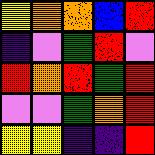[["yellow", "orange", "orange", "blue", "red"], ["indigo", "violet", "green", "red", "violet"], ["red", "orange", "red", "green", "red"], ["violet", "violet", "green", "orange", "red"], ["yellow", "yellow", "indigo", "indigo", "red"]]